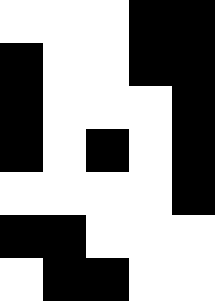[["white", "white", "white", "black", "black"], ["black", "white", "white", "black", "black"], ["black", "white", "white", "white", "black"], ["black", "white", "black", "white", "black"], ["white", "white", "white", "white", "black"], ["black", "black", "white", "white", "white"], ["white", "black", "black", "white", "white"]]